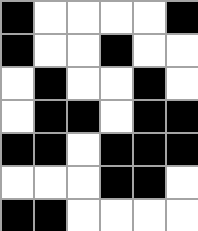[["black", "white", "white", "white", "white", "black"], ["black", "white", "white", "black", "white", "white"], ["white", "black", "white", "white", "black", "white"], ["white", "black", "black", "white", "black", "black"], ["black", "black", "white", "black", "black", "black"], ["white", "white", "white", "black", "black", "white"], ["black", "black", "white", "white", "white", "white"]]